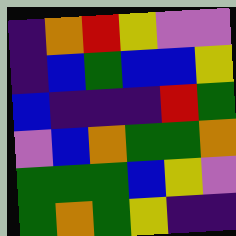[["indigo", "orange", "red", "yellow", "violet", "violet"], ["indigo", "blue", "green", "blue", "blue", "yellow"], ["blue", "indigo", "indigo", "indigo", "red", "green"], ["violet", "blue", "orange", "green", "green", "orange"], ["green", "green", "green", "blue", "yellow", "violet"], ["green", "orange", "green", "yellow", "indigo", "indigo"]]